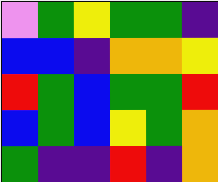[["violet", "green", "yellow", "green", "green", "indigo"], ["blue", "blue", "indigo", "orange", "orange", "yellow"], ["red", "green", "blue", "green", "green", "red"], ["blue", "green", "blue", "yellow", "green", "orange"], ["green", "indigo", "indigo", "red", "indigo", "orange"]]